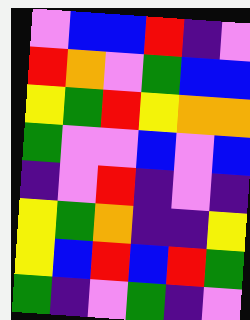[["violet", "blue", "blue", "red", "indigo", "violet"], ["red", "orange", "violet", "green", "blue", "blue"], ["yellow", "green", "red", "yellow", "orange", "orange"], ["green", "violet", "violet", "blue", "violet", "blue"], ["indigo", "violet", "red", "indigo", "violet", "indigo"], ["yellow", "green", "orange", "indigo", "indigo", "yellow"], ["yellow", "blue", "red", "blue", "red", "green"], ["green", "indigo", "violet", "green", "indigo", "violet"]]